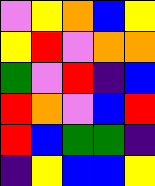[["violet", "yellow", "orange", "blue", "yellow"], ["yellow", "red", "violet", "orange", "orange"], ["green", "violet", "red", "indigo", "blue"], ["red", "orange", "violet", "blue", "red"], ["red", "blue", "green", "green", "indigo"], ["indigo", "yellow", "blue", "blue", "yellow"]]